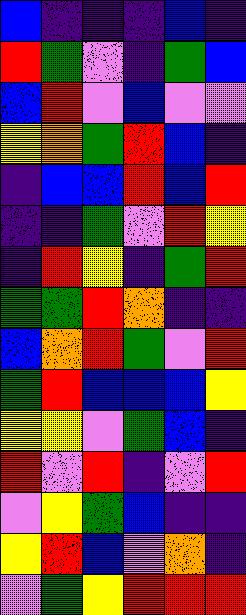[["blue", "indigo", "indigo", "indigo", "blue", "indigo"], ["red", "green", "violet", "indigo", "green", "blue"], ["blue", "red", "violet", "blue", "violet", "violet"], ["yellow", "orange", "green", "red", "blue", "indigo"], ["indigo", "blue", "blue", "red", "blue", "red"], ["indigo", "indigo", "green", "violet", "red", "yellow"], ["indigo", "red", "yellow", "indigo", "green", "red"], ["green", "green", "red", "orange", "indigo", "indigo"], ["blue", "orange", "red", "green", "violet", "red"], ["green", "red", "blue", "blue", "blue", "yellow"], ["yellow", "yellow", "violet", "green", "blue", "indigo"], ["red", "violet", "red", "indigo", "violet", "red"], ["violet", "yellow", "green", "blue", "indigo", "indigo"], ["yellow", "red", "blue", "violet", "orange", "indigo"], ["violet", "green", "yellow", "red", "red", "red"]]